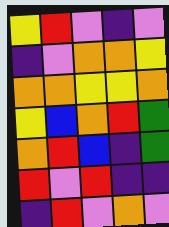[["yellow", "red", "violet", "indigo", "violet"], ["indigo", "violet", "orange", "orange", "yellow"], ["orange", "orange", "yellow", "yellow", "orange"], ["yellow", "blue", "orange", "red", "green"], ["orange", "red", "blue", "indigo", "green"], ["red", "violet", "red", "indigo", "indigo"], ["indigo", "red", "violet", "orange", "violet"]]